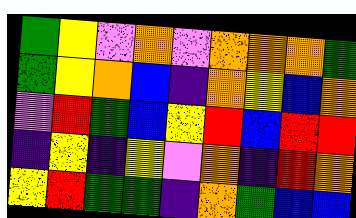[["green", "yellow", "violet", "orange", "violet", "orange", "orange", "orange", "green"], ["green", "yellow", "orange", "blue", "indigo", "orange", "yellow", "blue", "orange"], ["violet", "red", "green", "blue", "yellow", "red", "blue", "red", "red"], ["indigo", "yellow", "indigo", "yellow", "violet", "orange", "indigo", "red", "orange"], ["yellow", "red", "green", "green", "indigo", "orange", "green", "blue", "blue"]]